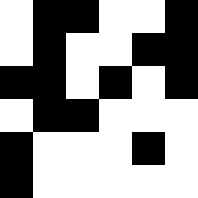[["white", "black", "black", "white", "white", "black"], ["white", "black", "white", "white", "black", "black"], ["black", "black", "white", "black", "white", "black"], ["white", "black", "black", "white", "white", "white"], ["black", "white", "white", "white", "black", "white"], ["black", "white", "white", "white", "white", "white"]]